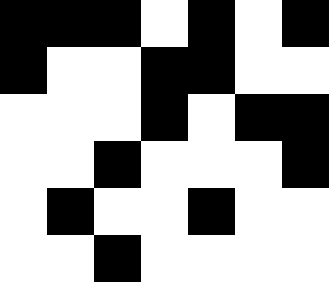[["black", "black", "black", "white", "black", "white", "black"], ["black", "white", "white", "black", "black", "white", "white"], ["white", "white", "white", "black", "white", "black", "black"], ["white", "white", "black", "white", "white", "white", "black"], ["white", "black", "white", "white", "black", "white", "white"], ["white", "white", "black", "white", "white", "white", "white"]]